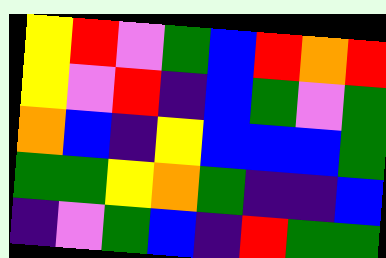[["yellow", "red", "violet", "green", "blue", "red", "orange", "red"], ["yellow", "violet", "red", "indigo", "blue", "green", "violet", "green"], ["orange", "blue", "indigo", "yellow", "blue", "blue", "blue", "green"], ["green", "green", "yellow", "orange", "green", "indigo", "indigo", "blue"], ["indigo", "violet", "green", "blue", "indigo", "red", "green", "green"]]